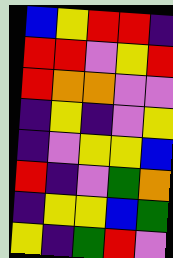[["blue", "yellow", "red", "red", "indigo"], ["red", "red", "violet", "yellow", "red"], ["red", "orange", "orange", "violet", "violet"], ["indigo", "yellow", "indigo", "violet", "yellow"], ["indigo", "violet", "yellow", "yellow", "blue"], ["red", "indigo", "violet", "green", "orange"], ["indigo", "yellow", "yellow", "blue", "green"], ["yellow", "indigo", "green", "red", "violet"]]